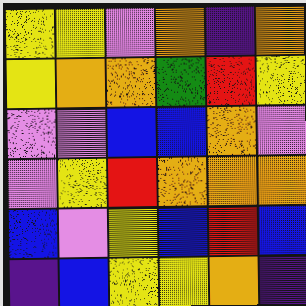[["yellow", "yellow", "violet", "orange", "indigo", "orange"], ["yellow", "orange", "orange", "green", "red", "yellow"], ["violet", "violet", "blue", "blue", "orange", "violet"], ["violet", "yellow", "red", "orange", "orange", "orange"], ["blue", "violet", "yellow", "blue", "red", "blue"], ["indigo", "blue", "yellow", "yellow", "orange", "indigo"]]